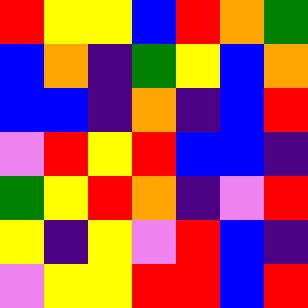[["red", "yellow", "yellow", "blue", "red", "orange", "green"], ["blue", "orange", "indigo", "green", "yellow", "blue", "orange"], ["blue", "blue", "indigo", "orange", "indigo", "blue", "red"], ["violet", "red", "yellow", "red", "blue", "blue", "indigo"], ["green", "yellow", "red", "orange", "indigo", "violet", "red"], ["yellow", "indigo", "yellow", "violet", "red", "blue", "indigo"], ["violet", "yellow", "yellow", "red", "red", "blue", "red"]]